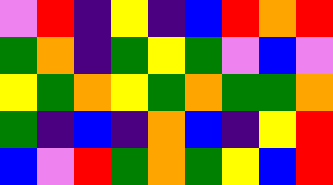[["violet", "red", "indigo", "yellow", "indigo", "blue", "red", "orange", "red"], ["green", "orange", "indigo", "green", "yellow", "green", "violet", "blue", "violet"], ["yellow", "green", "orange", "yellow", "green", "orange", "green", "green", "orange"], ["green", "indigo", "blue", "indigo", "orange", "blue", "indigo", "yellow", "red"], ["blue", "violet", "red", "green", "orange", "green", "yellow", "blue", "red"]]